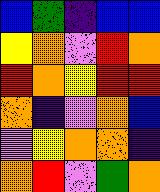[["blue", "green", "indigo", "blue", "blue"], ["yellow", "orange", "violet", "red", "orange"], ["red", "orange", "yellow", "red", "red"], ["orange", "indigo", "violet", "orange", "blue"], ["violet", "yellow", "orange", "orange", "indigo"], ["orange", "red", "violet", "green", "orange"]]